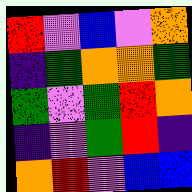[["red", "violet", "blue", "violet", "orange"], ["indigo", "green", "orange", "orange", "green"], ["green", "violet", "green", "red", "orange"], ["indigo", "violet", "green", "red", "indigo"], ["orange", "red", "violet", "blue", "blue"]]